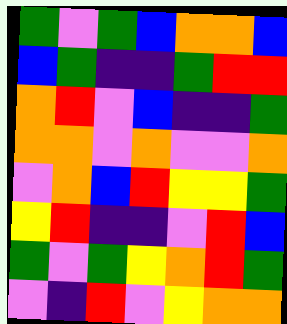[["green", "violet", "green", "blue", "orange", "orange", "blue"], ["blue", "green", "indigo", "indigo", "green", "red", "red"], ["orange", "red", "violet", "blue", "indigo", "indigo", "green"], ["orange", "orange", "violet", "orange", "violet", "violet", "orange"], ["violet", "orange", "blue", "red", "yellow", "yellow", "green"], ["yellow", "red", "indigo", "indigo", "violet", "red", "blue"], ["green", "violet", "green", "yellow", "orange", "red", "green"], ["violet", "indigo", "red", "violet", "yellow", "orange", "orange"]]